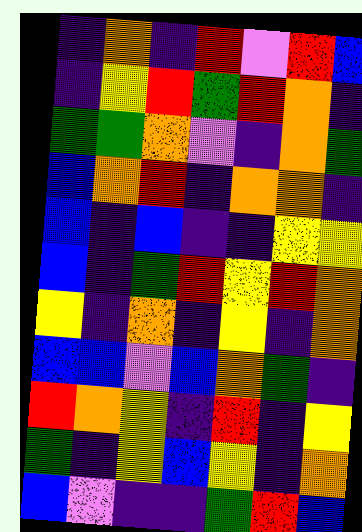[["indigo", "orange", "indigo", "red", "violet", "red", "blue"], ["indigo", "yellow", "red", "green", "red", "orange", "indigo"], ["green", "green", "orange", "violet", "indigo", "orange", "green"], ["blue", "orange", "red", "indigo", "orange", "orange", "indigo"], ["blue", "indigo", "blue", "indigo", "indigo", "yellow", "yellow"], ["blue", "indigo", "green", "red", "yellow", "red", "orange"], ["yellow", "indigo", "orange", "indigo", "yellow", "indigo", "orange"], ["blue", "blue", "violet", "blue", "orange", "green", "indigo"], ["red", "orange", "yellow", "indigo", "red", "indigo", "yellow"], ["green", "indigo", "yellow", "blue", "yellow", "indigo", "orange"], ["blue", "violet", "indigo", "indigo", "green", "red", "blue"]]